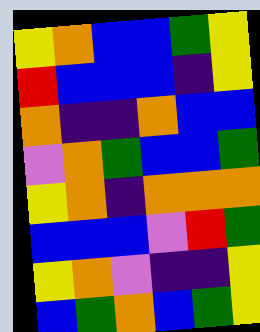[["yellow", "orange", "blue", "blue", "green", "yellow"], ["red", "blue", "blue", "blue", "indigo", "yellow"], ["orange", "indigo", "indigo", "orange", "blue", "blue"], ["violet", "orange", "green", "blue", "blue", "green"], ["yellow", "orange", "indigo", "orange", "orange", "orange"], ["blue", "blue", "blue", "violet", "red", "green"], ["yellow", "orange", "violet", "indigo", "indigo", "yellow"], ["blue", "green", "orange", "blue", "green", "yellow"]]